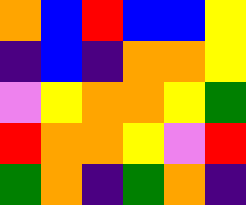[["orange", "blue", "red", "blue", "blue", "yellow"], ["indigo", "blue", "indigo", "orange", "orange", "yellow"], ["violet", "yellow", "orange", "orange", "yellow", "green"], ["red", "orange", "orange", "yellow", "violet", "red"], ["green", "orange", "indigo", "green", "orange", "indigo"]]